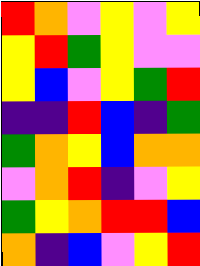[["red", "orange", "violet", "yellow", "violet", "yellow"], ["yellow", "red", "green", "yellow", "violet", "violet"], ["yellow", "blue", "violet", "yellow", "green", "red"], ["indigo", "indigo", "red", "blue", "indigo", "green"], ["green", "orange", "yellow", "blue", "orange", "orange"], ["violet", "orange", "red", "indigo", "violet", "yellow"], ["green", "yellow", "orange", "red", "red", "blue"], ["orange", "indigo", "blue", "violet", "yellow", "red"]]